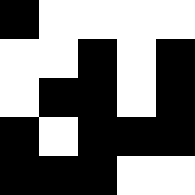[["black", "white", "white", "white", "white"], ["white", "white", "black", "white", "black"], ["white", "black", "black", "white", "black"], ["black", "white", "black", "black", "black"], ["black", "black", "black", "white", "white"]]